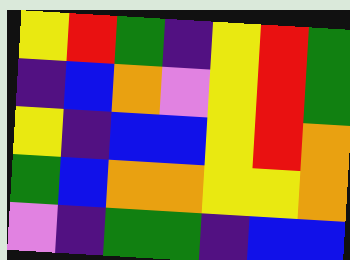[["yellow", "red", "green", "indigo", "yellow", "red", "green"], ["indigo", "blue", "orange", "violet", "yellow", "red", "green"], ["yellow", "indigo", "blue", "blue", "yellow", "red", "orange"], ["green", "blue", "orange", "orange", "yellow", "yellow", "orange"], ["violet", "indigo", "green", "green", "indigo", "blue", "blue"]]